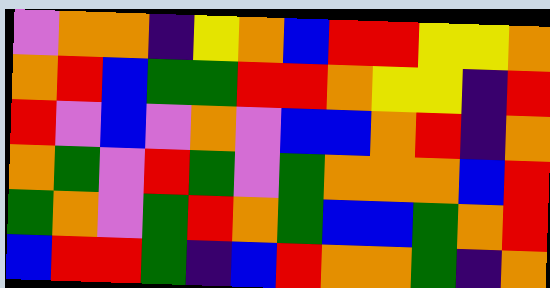[["violet", "orange", "orange", "indigo", "yellow", "orange", "blue", "red", "red", "yellow", "yellow", "orange"], ["orange", "red", "blue", "green", "green", "red", "red", "orange", "yellow", "yellow", "indigo", "red"], ["red", "violet", "blue", "violet", "orange", "violet", "blue", "blue", "orange", "red", "indigo", "orange"], ["orange", "green", "violet", "red", "green", "violet", "green", "orange", "orange", "orange", "blue", "red"], ["green", "orange", "violet", "green", "red", "orange", "green", "blue", "blue", "green", "orange", "red"], ["blue", "red", "red", "green", "indigo", "blue", "red", "orange", "orange", "green", "indigo", "orange"]]